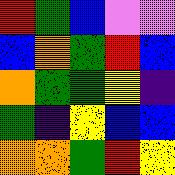[["red", "green", "blue", "violet", "violet"], ["blue", "orange", "green", "red", "blue"], ["orange", "green", "green", "yellow", "indigo"], ["green", "indigo", "yellow", "blue", "blue"], ["orange", "orange", "green", "red", "yellow"]]